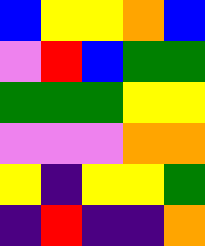[["blue", "yellow", "yellow", "orange", "blue"], ["violet", "red", "blue", "green", "green"], ["green", "green", "green", "yellow", "yellow"], ["violet", "violet", "violet", "orange", "orange"], ["yellow", "indigo", "yellow", "yellow", "green"], ["indigo", "red", "indigo", "indigo", "orange"]]